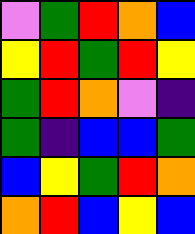[["violet", "green", "red", "orange", "blue"], ["yellow", "red", "green", "red", "yellow"], ["green", "red", "orange", "violet", "indigo"], ["green", "indigo", "blue", "blue", "green"], ["blue", "yellow", "green", "red", "orange"], ["orange", "red", "blue", "yellow", "blue"]]